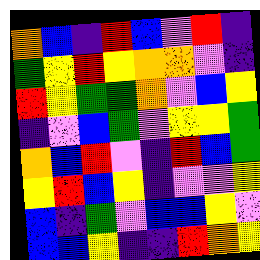[["orange", "blue", "indigo", "red", "blue", "violet", "red", "indigo"], ["green", "yellow", "red", "yellow", "orange", "orange", "violet", "indigo"], ["red", "yellow", "green", "green", "orange", "violet", "blue", "yellow"], ["indigo", "violet", "blue", "green", "violet", "yellow", "yellow", "green"], ["orange", "blue", "red", "violet", "indigo", "red", "blue", "green"], ["yellow", "red", "blue", "yellow", "indigo", "violet", "violet", "yellow"], ["blue", "indigo", "green", "violet", "blue", "blue", "yellow", "violet"], ["blue", "blue", "yellow", "indigo", "indigo", "red", "orange", "yellow"]]